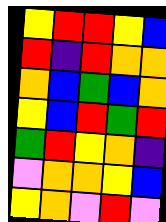[["yellow", "red", "red", "yellow", "blue"], ["red", "indigo", "red", "orange", "orange"], ["orange", "blue", "green", "blue", "orange"], ["yellow", "blue", "red", "green", "red"], ["green", "red", "yellow", "orange", "indigo"], ["violet", "orange", "orange", "yellow", "blue"], ["yellow", "orange", "violet", "red", "violet"]]